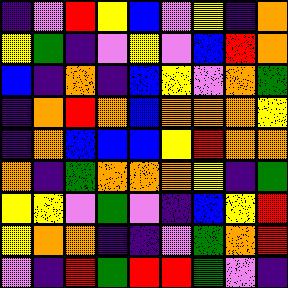[["indigo", "violet", "red", "yellow", "blue", "violet", "yellow", "indigo", "orange"], ["yellow", "green", "indigo", "violet", "yellow", "violet", "blue", "red", "orange"], ["blue", "indigo", "orange", "indigo", "blue", "yellow", "violet", "orange", "green"], ["indigo", "orange", "red", "orange", "blue", "orange", "orange", "orange", "yellow"], ["indigo", "orange", "blue", "blue", "blue", "yellow", "red", "orange", "orange"], ["orange", "indigo", "green", "orange", "orange", "orange", "yellow", "indigo", "green"], ["yellow", "yellow", "violet", "green", "violet", "indigo", "blue", "yellow", "red"], ["yellow", "orange", "orange", "indigo", "indigo", "violet", "green", "orange", "red"], ["violet", "indigo", "red", "green", "red", "red", "green", "violet", "indigo"]]